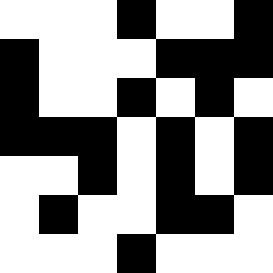[["white", "white", "white", "black", "white", "white", "black"], ["black", "white", "white", "white", "black", "black", "black"], ["black", "white", "white", "black", "white", "black", "white"], ["black", "black", "black", "white", "black", "white", "black"], ["white", "white", "black", "white", "black", "white", "black"], ["white", "black", "white", "white", "black", "black", "white"], ["white", "white", "white", "black", "white", "white", "white"]]